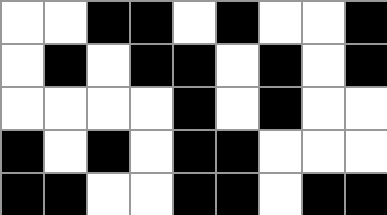[["white", "white", "black", "black", "white", "black", "white", "white", "black"], ["white", "black", "white", "black", "black", "white", "black", "white", "black"], ["white", "white", "white", "white", "black", "white", "black", "white", "white"], ["black", "white", "black", "white", "black", "black", "white", "white", "white"], ["black", "black", "white", "white", "black", "black", "white", "black", "black"]]